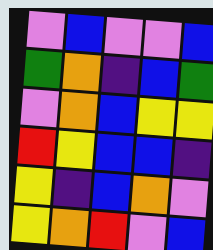[["violet", "blue", "violet", "violet", "blue"], ["green", "orange", "indigo", "blue", "green"], ["violet", "orange", "blue", "yellow", "yellow"], ["red", "yellow", "blue", "blue", "indigo"], ["yellow", "indigo", "blue", "orange", "violet"], ["yellow", "orange", "red", "violet", "blue"]]